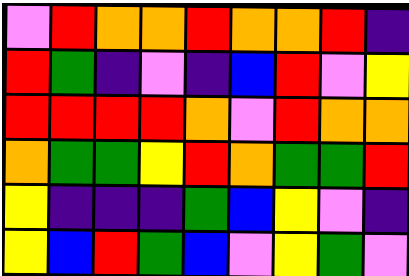[["violet", "red", "orange", "orange", "red", "orange", "orange", "red", "indigo"], ["red", "green", "indigo", "violet", "indigo", "blue", "red", "violet", "yellow"], ["red", "red", "red", "red", "orange", "violet", "red", "orange", "orange"], ["orange", "green", "green", "yellow", "red", "orange", "green", "green", "red"], ["yellow", "indigo", "indigo", "indigo", "green", "blue", "yellow", "violet", "indigo"], ["yellow", "blue", "red", "green", "blue", "violet", "yellow", "green", "violet"]]